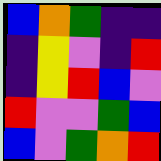[["blue", "orange", "green", "indigo", "indigo"], ["indigo", "yellow", "violet", "indigo", "red"], ["indigo", "yellow", "red", "blue", "violet"], ["red", "violet", "violet", "green", "blue"], ["blue", "violet", "green", "orange", "red"]]